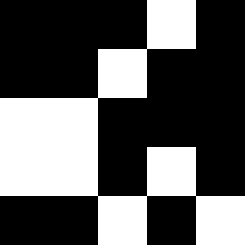[["black", "black", "black", "white", "black"], ["black", "black", "white", "black", "black"], ["white", "white", "black", "black", "black"], ["white", "white", "black", "white", "black"], ["black", "black", "white", "black", "white"]]